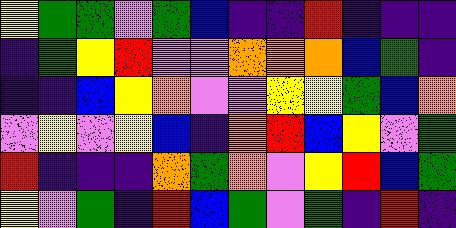[["yellow", "green", "green", "violet", "green", "blue", "indigo", "indigo", "red", "indigo", "indigo", "indigo"], ["indigo", "green", "yellow", "red", "violet", "violet", "orange", "orange", "orange", "blue", "green", "indigo"], ["indigo", "indigo", "blue", "yellow", "orange", "violet", "violet", "yellow", "yellow", "green", "blue", "orange"], ["violet", "yellow", "violet", "yellow", "blue", "indigo", "orange", "red", "blue", "yellow", "violet", "green"], ["red", "indigo", "indigo", "indigo", "orange", "green", "orange", "violet", "yellow", "red", "blue", "green"], ["yellow", "violet", "green", "indigo", "red", "blue", "green", "violet", "green", "indigo", "red", "indigo"]]